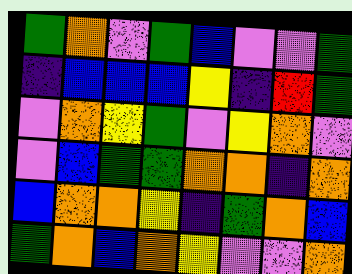[["green", "orange", "violet", "green", "blue", "violet", "violet", "green"], ["indigo", "blue", "blue", "blue", "yellow", "indigo", "red", "green"], ["violet", "orange", "yellow", "green", "violet", "yellow", "orange", "violet"], ["violet", "blue", "green", "green", "orange", "orange", "indigo", "orange"], ["blue", "orange", "orange", "yellow", "indigo", "green", "orange", "blue"], ["green", "orange", "blue", "orange", "yellow", "violet", "violet", "orange"]]